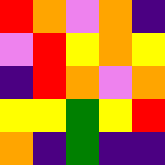[["red", "orange", "violet", "orange", "indigo"], ["violet", "red", "yellow", "orange", "yellow"], ["indigo", "red", "orange", "violet", "orange"], ["yellow", "yellow", "green", "yellow", "red"], ["orange", "indigo", "green", "indigo", "indigo"]]